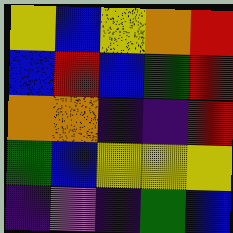[["yellow", "blue", "yellow", "orange", "red"], ["blue", "red", "blue", "green", "red"], ["orange", "orange", "indigo", "indigo", "red"], ["green", "blue", "yellow", "yellow", "yellow"], ["indigo", "violet", "indigo", "green", "blue"]]